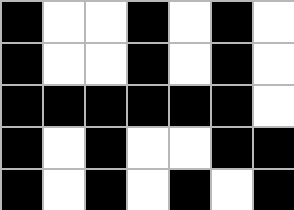[["black", "white", "white", "black", "white", "black", "white"], ["black", "white", "white", "black", "white", "black", "white"], ["black", "black", "black", "black", "black", "black", "white"], ["black", "white", "black", "white", "white", "black", "black"], ["black", "white", "black", "white", "black", "white", "black"]]